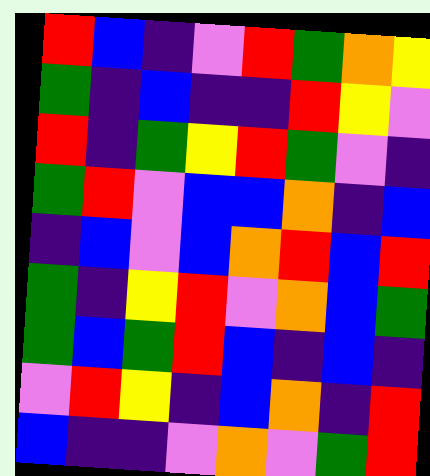[["red", "blue", "indigo", "violet", "red", "green", "orange", "yellow"], ["green", "indigo", "blue", "indigo", "indigo", "red", "yellow", "violet"], ["red", "indigo", "green", "yellow", "red", "green", "violet", "indigo"], ["green", "red", "violet", "blue", "blue", "orange", "indigo", "blue"], ["indigo", "blue", "violet", "blue", "orange", "red", "blue", "red"], ["green", "indigo", "yellow", "red", "violet", "orange", "blue", "green"], ["green", "blue", "green", "red", "blue", "indigo", "blue", "indigo"], ["violet", "red", "yellow", "indigo", "blue", "orange", "indigo", "red"], ["blue", "indigo", "indigo", "violet", "orange", "violet", "green", "red"]]